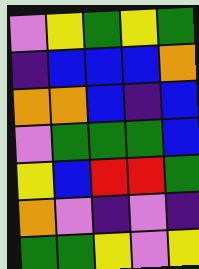[["violet", "yellow", "green", "yellow", "green"], ["indigo", "blue", "blue", "blue", "orange"], ["orange", "orange", "blue", "indigo", "blue"], ["violet", "green", "green", "green", "blue"], ["yellow", "blue", "red", "red", "green"], ["orange", "violet", "indigo", "violet", "indigo"], ["green", "green", "yellow", "violet", "yellow"]]